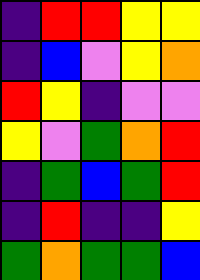[["indigo", "red", "red", "yellow", "yellow"], ["indigo", "blue", "violet", "yellow", "orange"], ["red", "yellow", "indigo", "violet", "violet"], ["yellow", "violet", "green", "orange", "red"], ["indigo", "green", "blue", "green", "red"], ["indigo", "red", "indigo", "indigo", "yellow"], ["green", "orange", "green", "green", "blue"]]